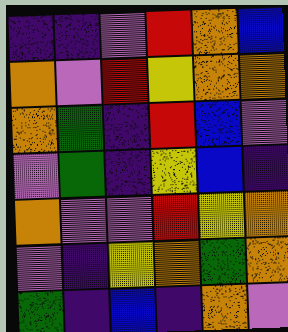[["indigo", "indigo", "violet", "red", "orange", "blue"], ["orange", "violet", "red", "yellow", "orange", "orange"], ["orange", "green", "indigo", "red", "blue", "violet"], ["violet", "green", "indigo", "yellow", "blue", "indigo"], ["orange", "violet", "violet", "red", "yellow", "orange"], ["violet", "indigo", "yellow", "orange", "green", "orange"], ["green", "indigo", "blue", "indigo", "orange", "violet"]]